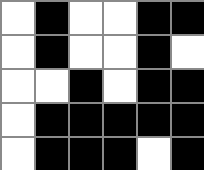[["white", "black", "white", "white", "black", "black"], ["white", "black", "white", "white", "black", "white"], ["white", "white", "black", "white", "black", "black"], ["white", "black", "black", "black", "black", "black"], ["white", "black", "black", "black", "white", "black"]]